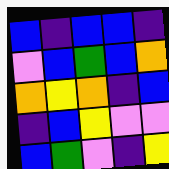[["blue", "indigo", "blue", "blue", "indigo"], ["violet", "blue", "green", "blue", "orange"], ["orange", "yellow", "orange", "indigo", "blue"], ["indigo", "blue", "yellow", "violet", "violet"], ["blue", "green", "violet", "indigo", "yellow"]]